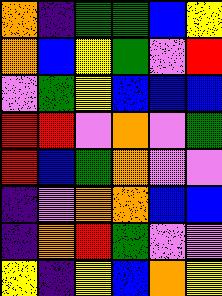[["orange", "indigo", "green", "green", "blue", "yellow"], ["orange", "blue", "yellow", "green", "violet", "red"], ["violet", "green", "yellow", "blue", "blue", "blue"], ["red", "red", "violet", "orange", "violet", "green"], ["red", "blue", "green", "orange", "violet", "violet"], ["indigo", "violet", "orange", "orange", "blue", "blue"], ["indigo", "orange", "red", "green", "violet", "violet"], ["yellow", "indigo", "yellow", "blue", "orange", "yellow"]]